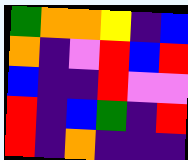[["green", "orange", "orange", "yellow", "indigo", "blue"], ["orange", "indigo", "violet", "red", "blue", "red"], ["blue", "indigo", "indigo", "red", "violet", "violet"], ["red", "indigo", "blue", "green", "indigo", "red"], ["red", "indigo", "orange", "indigo", "indigo", "indigo"]]